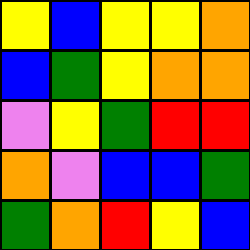[["yellow", "blue", "yellow", "yellow", "orange"], ["blue", "green", "yellow", "orange", "orange"], ["violet", "yellow", "green", "red", "red"], ["orange", "violet", "blue", "blue", "green"], ["green", "orange", "red", "yellow", "blue"]]